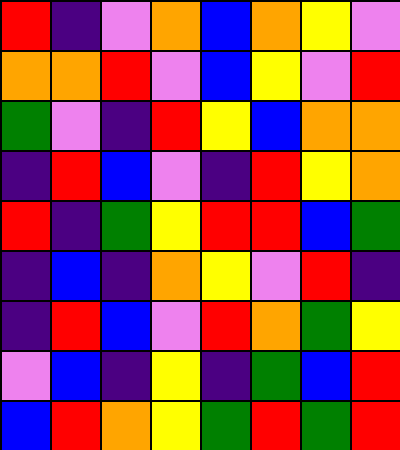[["red", "indigo", "violet", "orange", "blue", "orange", "yellow", "violet"], ["orange", "orange", "red", "violet", "blue", "yellow", "violet", "red"], ["green", "violet", "indigo", "red", "yellow", "blue", "orange", "orange"], ["indigo", "red", "blue", "violet", "indigo", "red", "yellow", "orange"], ["red", "indigo", "green", "yellow", "red", "red", "blue", "green"], ["indigo", "blue", "indigo", "orange", "yellow", "violet", "red", "indigo"], ["indigo", "red", "blue", "violet", "red", "orange", "green", "yellow"], ["violet", "blue", "indigo", "yellow", "indigo", "green", "blue", "red"], ["blue", "red", "orange", "yellow", "green", "red", "green", "red"]]